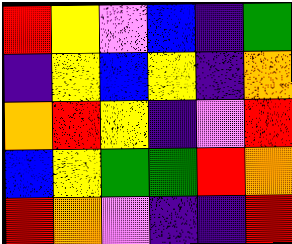[["red", "yellow", "violet", "blue", "indigo", "green"], ["indigo", "yellow", "blue", "yellow", "indigo", "orange"], ["orange", "red", "yellow", "indigo", "violet", "red"], ["blue", "yellow", "green", "green", "red", "orange"], ["red", "orange", "violet", "indigo", "indigo", "red"]]